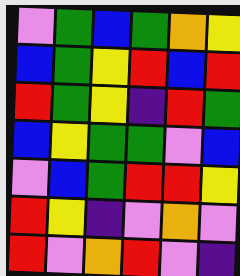[["violet", "green", "blue", "green", "orange", "yellow"], ["blue", "green", "yellow", "red", "blue", "red"], ["red", "green", "yellow", "indigo", "red", "green"], ["blue", "yellow", "green", "green", "violet", "blue"], ["violet", "blue", "green", "red", "red", "yellow"], ["red", "yellow", "indigo", "violet", "orange", "violet"], ["red", "violet", "orange", "red", "violet", "indigo"]]